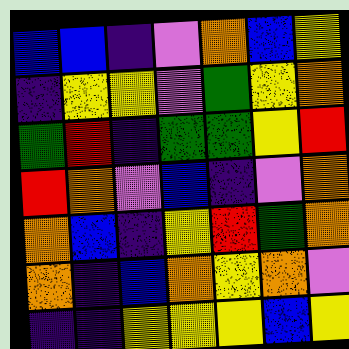[["blue", "blue", "indigo", "violet", "orange", "blue", "yellow"], ["indigo", "yellow", "yellow", "violet", "green", "yellow", "orange"], ["green", "red", "indigo", "green", "green", "yellow", "red"], ["red", "orange", "violet", "blue", "indigo", "violet", "orange"], ["orange", "blue", "indigo", "yellow", "red", "green", "orange"], ["orange", "indigo", "blue", "orange", "yellow", "orange", "violet"], ["indigo", "indigo", "yellow", "yellow", "yellow", "blue", "yellow"]]